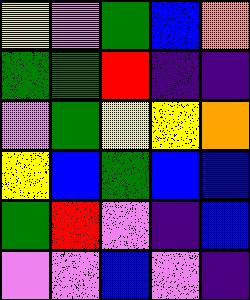[["yellow", "violet", "green", "blue", "orange"], ["green", "green", "red", "indigo", "indigo"], ["violet", "green", "yellow", "yellow", "orange"], ["yellow", "blue", "green", "blue", "blue"], ["green", "red", "violet", "indigo", "blue"], ["violet", "violet", "blue", "violet", "indigo"]]